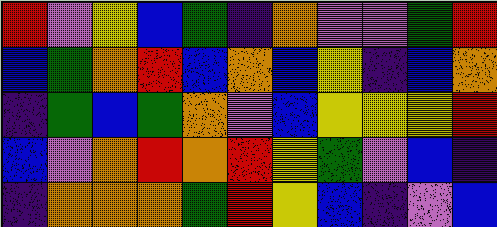[["red", "violet", "yellow", "blue", "green", "indigo", "orange", "violet", "violet", "green", "red"], ["blue", "green", "orange", "red", "blue", "orange", "blue", "yellow", "indigo", "blue", "orange"], ["indigo", "green", "blue", "green", "orange", "violet", "blue", "yellow", "yellow", "yellow", "red"], ["blue", "violet", "orange", "red", "orange", "red", "yellow", "green", "violet", "blue", "indigo"], ["indigo", "orange", "orange", "orange", "green", "red", "yellow", "blue", "indigo", "violet", "blue"]]